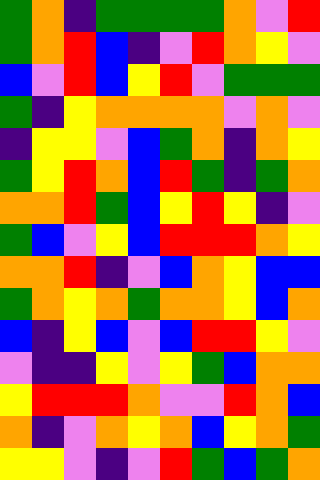[["green", "orange", "indigo", "green", "green", "green", "green", "orange", "violet", "red"], ["green", "orange", "red", "blue", "indigo", "violet", "red", "orange", "yellow", "violet"], ["blue", "violet", "red", "blue", "yellow", "red", "violet", "green", "green", "green"], ["green", "indigo", "yellow", "orange", "orange", "orange", "orange", "violet", "orange", "violet"], ["indigo", "yellow", "yellow", "violet", "blue", "green", "orange", "indigo", "orange", "yellow"], ["green", "yellow", "red", "orange", "blue", "red", "green", "indigo", "green", "orange"], ["orange", "orange", "red", "green", "blue", "yellow", "red", "yellow", "indigo", "violet"], ["green", "blue", "violet", "yellow", "blue", "red", "red", "red", "orange", "yellow"], ["orange", "orange", "red", "indigo", "violet", "blue", "orange", "yellow", "blue", "blue"], ["green", "orange", "yellow", "orange", "green", "orange", "orange", "yellow", "blue", "orange"], ["blue", "indigo", "yellow", "blue", "violet", "blue", "red", "red", "yellow", "violet"], ["violet", "indigo", "indigo", "yellow", "violet", "yellow", "green", "blue", "orange", "orange"], ["yellow", "red", "red", "red", "orange", "violet", "violet", "red", "orange", "blue"], ["orange", "indigo", "violet", "orange", "yellow", "orange", "blue", "yellow", "orange", "green"], ["yellow", "yellow", "violet", "indigo", "violet", "red", "green", "blue", "green", "orange"]]